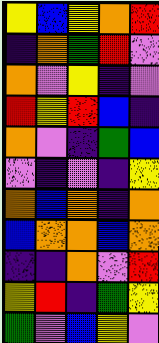[["yellow", "blue", "yellow", "orange", "red"], ["indigo", "orange", "green", "red", "violet"], ["orange", "violet", "yellow", "indigo", "violet"], ["red", "yellow", "red", "blue", "indigo"], ["orange", "violet", "indigo", "green", "blue"], ["violet", "indigo", "violet", "indigo", "yellow"], ["orange", "blue", "orange", "indigo", "orange"], ["blue", "orange", "orange", "blue", "orange"], ["indigo", "indigo", "orange", "violet", "red"], ["yellow", "red", "indigo", "green", "yellow"], ["green", "violet", "blue", "yellow", "violet"]]